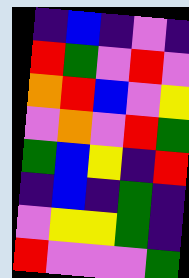[["indigo", "blue", "indigo", "violet", "indigo"], ["red", "green", "violet", "red", "violet"], ["orange", "red", "blue", "violet", "yellow"], ["violet", "orange", "violet", "red", "green"], ["green", "blue", "yellow", "indigo", "red"], ["indigo", "blue", "indigo", "green", "indigo"], ["violet", "yellow", "yellow", "green", "indigo"], ["red", "violet", "violet", "violet", "green"]]